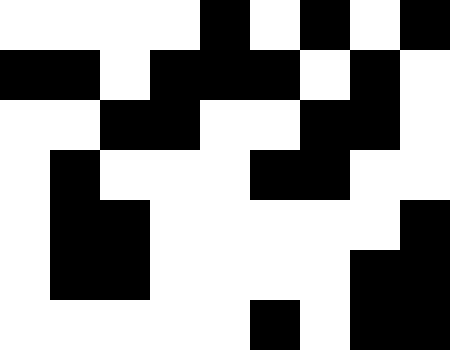[["white", "white", "white", "white", "black", "white", "black", "white", "black"], ["black", "black", "white", "black", "black", "black", "white", "black", "white"], ["white", "white", "black", "black", "white", "white", "black", "black", "white"], ["white", "black", "white", "white", "white", "black", "black", "white", "white"], ["white", "black", "black", "white", "white", "white", "white", "white", "black"], ["white", "black", "black", "white", "white", "white", "white", "black", "black"], ["white", "white", "white", "white", "white", "black", "white", "black", "black"]]